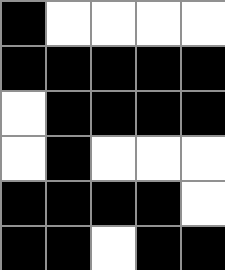[["black", "white", "white", "white", "white"], ["black", "black", "black", "black", "black"], ["white", "black", "black", "black", "black"], ["white", "black", "white", "white", "white"], ["black", "black", "black", "black", "white"], ["black", "black", "white", "black", "black"]]